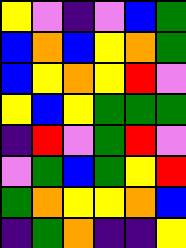[["yellow", "violet", "indigo", "violet", "blue", "green"], ["blue", "orange", "blue", "yellow", "orange", "green"], ["blue", "yellow", "orange", "yellow", "red", "violet"], ["yellow", "blue", "yellow", "green", "green", "green"], ["indigo", "red", "violet", "green", "red", "violet"], ["violet", "green", "blue", "green", "yellow", "red"], ["green", "orange", "yellow", "yellow", "orange", "blue"], ["indigo", "green", "orange", "indigo", "indigo", "yellow"]]